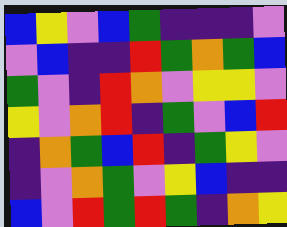[["blue", "yellow", "violet", "blue", "green", "indigo", "indigo", "indigo", "violet"], ["violet", "blue", "indigo", "indigo", "red", "green", "orange", "green", "blue"], ["green", "violet", "indigo", "red", "orange", "violet", "yellow", "yellow", "violet"], ["yellow", "violet", "orange", "red", "indigo", "green", "violet", "blue", "red"], ["indigo", "orange", "green", "blue", "red", "indigo", "green", "yellow", "violet"], ["indigo", "violet", "orange", "green", "violet", "yellow", "blue", "indigo", "indigo"], ["blue", "violet", "red", "green", "red", "green", "indigo", "orange", "yellow"]]